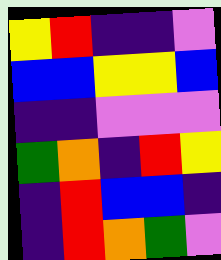[["yellow", "red", "indigo", "indigo", "violet"], ["blue", "blue", "yellow", "yellow", "blue"], ["indigo", "indigo", "violet", "violet", "violet"], ["green", "orange", "indigo", "red", "yellow"], ["indigo", "red", "blue", "blue", "indigo"], ["indigo", "red", "orange", "green", "violet"]]